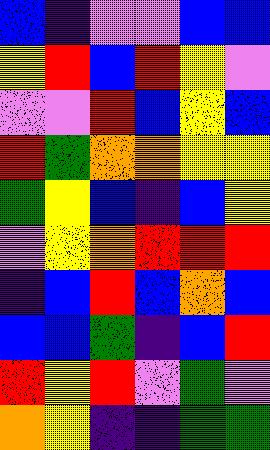[["blue", "indigo", "violet", "violet", "blue", "blue"], ["yellow", "red", "blue", "red", "yellow", "violet"], ["violet", "violet", "red", "blue", "yellow", "blue"], ["red", "green", "orange", "orange", "yellow", "yellow"], ["green", "yellow", "blue", "indigo", "blue", "yellow"], ["violet", "yellow", "orange", "red", "red", "red"], ["indigo", "blue", "red", "blue", "orange", "blue"], ["blue", "blue", "green", "indigo", "blue", "red"], ["red", "yellow", "red", "violet", "green", "violet"], ["orange", "yellow", "indigo", "indigo", "green", "green"]]